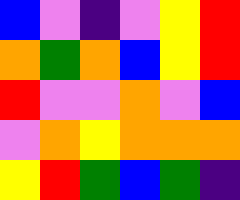[["blue", "violet", "indigo", "violet", "yellow", "red"], ["orange", "green", "orange", "blue", "yellow", "red"], ["red", "violet", "violet", "orange", "violet", "blue"], ["violet", "orange", "yellow", "orange", "orange", "orange"], ["yellow", "red", "green", "blue", "green", "indigo"]]